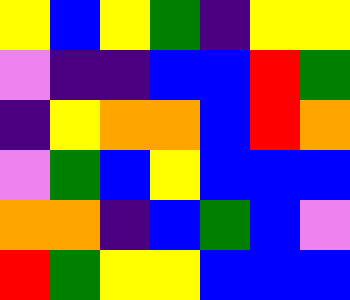[["yellow", "blue", "yellow", "green", "indigo", "yellow", "yellow"], ["violet", "indigo", "indigo", "blue", "blue", "red", "green"], ["indigo", "yellow", "orange", "orange", "blue", "red", "orange"], ["violet", "green", "blue", "yellow", "blue", "blue", "blue"], ["orange", "orange", "indigo", "blue", "green", "blue", "violet"], ["red", "green", "yellow", "yellow", "blue", "blue", "blue"]]